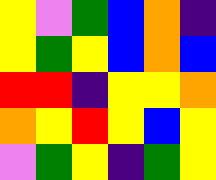[["yellow", "violet", "green", "blue", "orange", "indigo"], ["yellow", "green", "yellow", "blue", "orange", "blue"], ["red", "red", "indigo", "yellow", "yellow", "orange"], ["orange", "yellow", "red", "yellow", "blue", "yellow"], ["violet", "green", "yellow", "indigo", "green", "yellow"]]